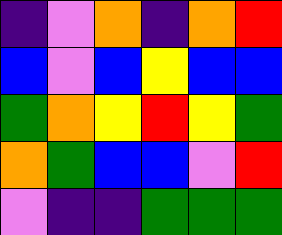[["indigo", "violet", "orange", "indigo", "orange", "red"], ["blue", "violet", "blue", "yellow", "blue", "blue"], ["green", "orange", "yellow", "red", "yellow", "green"], ["orange", "green", "blue", "blue", "violet", "red"], ["violet", "indigo", "indigo", "green", "green", "green"]]